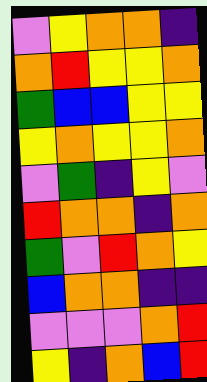[["violet", "yellow", "orange", "orange", "indigo"], ["orange", "red", "yellow", "yellow", "orange"], ["green", "blue", "blue", "yellow", "yellow"], ["yellow", "orange", "yellow", "yellow", "orange"], ["violet", "green", "indigo", "yellow", "violet"], ["red", "orange", "orange", "indigo", "orange"], ["green", "violet", "red", "orange", "yellow"], ["blue", "orange", "orange", "indigo", "indigo"], ["violet", "violet", "violet", "orange", "red"], ["yellow", "indigo", "orange", "blue", "red"]]